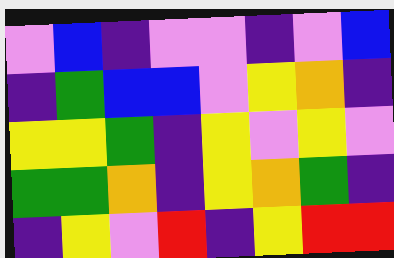[["violet", "blue", "indigo", "violet", "violet", "indigo", "violet", "blue"], ["indigo", "green", "blue", "blue", "violet", "yellow", "orange", "indigo"], ["yellow", "yellow", "green", "indigo", "yellow", "violet", "yellow", "violet"], ["green", "green", "orange", "indigo", "yellow", "orange", "green", "indigo"], ["indigo", "yellow", "violet", "red", "indigo", "yellow", "red", "red"]]